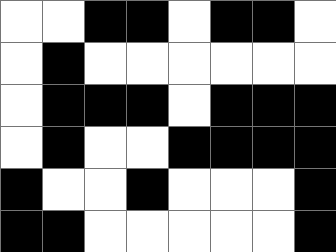[["white", "white", "black", "black", "white", "black", "black", "white"], ["white", "black", "white", "white", "white", "white", "white", "white"], ["white", "black", "black", "black", "white", "black", "black", "black"], ["white", "black", "white", "white", "black", "black", "black", "black"], ["black", "white", "white", "black", "white", "white", "white", "black"], ["black", "black", "white", "white", "white", "white", "white", "black"]]